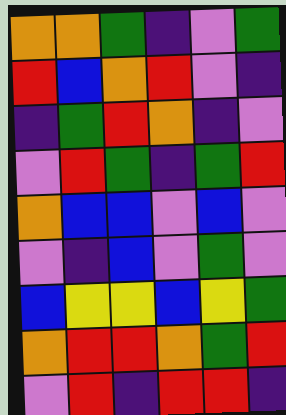[["orange", "orange", "green", "indigo", "violet", "green"], ["red", "blue", "orange", "red", "violet", "indigo"], ["indigo", "green", "red", "orange", "indigo", "violet"], ["violet", "red", "green", "indigo", "green", "red"], ["orange", "blue", "blue", "violet", "blue", "violet"], ["violet", "indigo", "blue", "violet", "green", "violet"], ["blue", "yellow", "yellow", "blue", "yellow", "green"], ["orange", "red", "red", "orange", "green", "red"], ["violet", "red", "indigo", "red", "red", "indigo"]]